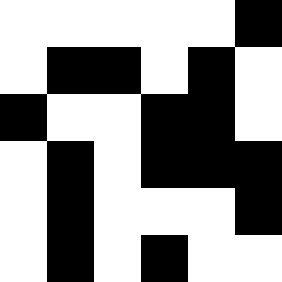[["white", "white", "white", "white", "white", "black"], ["white", "black", "black", "white", "black", "white"], ["black", "white", "white", "black", "black", "white"], ["white", "black", "white", "black", "black", "black"], ["white", "black", "white", "white", "white", "black"], ["white", "black", "white", "black", "white", "white"]]